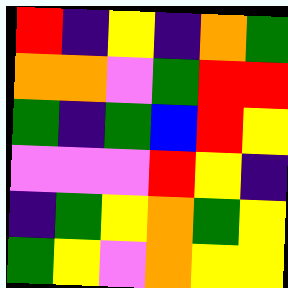[["red", "indigo", "yellow", "indigo", "orange", "green"], ["orange", "orange", "violet", "green", "red", "red"], ["green", "indigo", "green", "blue", "red", "yellow"], ["violet", "violet", "violet", "red", "yellow", "indigo"], ["indigo", "green", "yellow", "orange", "green", "yellow"], ["green", "yellow", "violet", "orange", "yellow", "yellow"]]